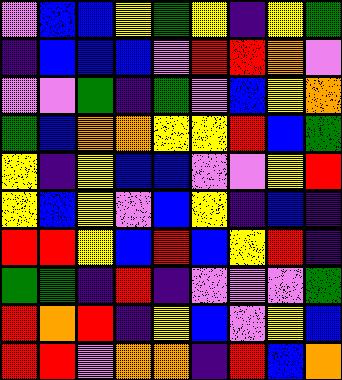[["violet", "blue", "blue", "yellow", "green", "yellow", "indigo", "yellow", "green"], ["indigo", "blue", "blue", "blue", "violet", "red", "red", "orange", "violet"], ["violet", "violet", "green", "indigo", "green", "violet", "blue", "yellow", "orange"], ["green", "blue", "orange", "orange", "yellow", "yellow", "red", "blue", "green"], ["yellow", "indigo", "yellow", "blue", "blue", "violet", "violet", "yellow", "red"], ["yellow", "blue", "yellow", "violet", "blue", "yellow", "indigo", "blue", "indigo"], ["red", "red", "yellow", "blue", "red", "blue", "yellow", "red", "indigo"], ["green", "green", "indigo", "red", "indigo", "violet", "violet", "violet", "green"], ["red", "orange", "red", "indigo", "yellow", "blue", "violet", "yellow", "blue"], ["red", "red", "violet", "orange", "orange", "indigo", "red", "blue", "orange"]]